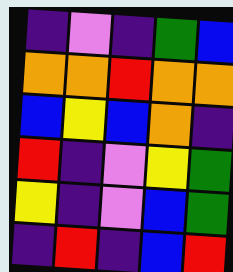[["indigo", "violet", "indigo", "green", "blue"], ["orange", "orange", "red", "orange", "orange"], ["blue", "yellow", "blue", "orange", "indigo"], ["red", "indigo", "violet", "yellow", "green"], ["yellow", "indigo", "violet", "blue", "green"], ["indigo", "red", "indigo", "blue", "red"]]